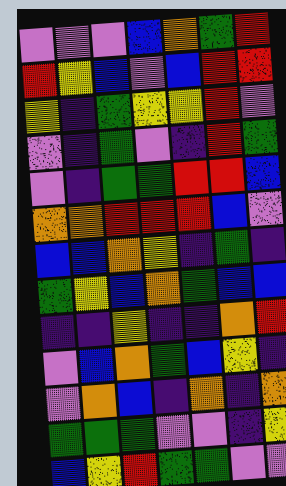[["violet", "violet", "violet", "blue", "orange", "green", "red"], ["red", "yellow", "blue", "violet", "blue", "red", "red"], ["yellow", "indigo", "green", "yellow", "yellow", "red", "violet"], ["violet", "indigo", "green", "violet", "indigo", "red", "green"], ["violet", "indigo", "green", "green", "red", "red", "blue"], ["orange", "orange", "red", "red", "red", "blue", "violet"], ["blue", "blue", "orange", "yellow", "indigo", "green", "indigo"], ["green", "yellow", "blue", "orange", "green", "blue", "blue"], ["indigo", "indigo", "yellow", "indigo", "indigo", "orange", "red"], ["violet", "blue", "orange", "green", "blue", "yellow", "indigo"], ["violet", "orange", "blue", "indigo", "orange", "indigo", "orange"], ["green", "green", "green", "violet", "violet", "indigo", "yellow"], ["blue", "yellow", "red", "green", "green", "violet", "violet"]]